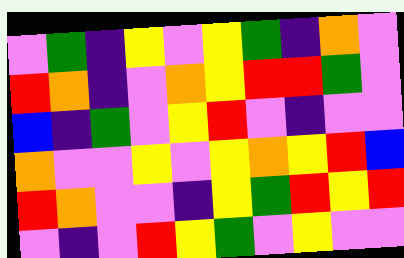[["violet", "green", "indigo", "yellow", "violet", "yellow", "green", "indigo", "orange", "violet"], ["red", "orange", "indigo", "violet", "orange", "yellow", "red", "red", "green", "violet"], ["blue", "indigo", "green", "violet", "yellow", "red", "violet", "indigo", "violet", "violet"], ["orange", "violet", "violet", "yellow", "violet", "yellow", "orange", "yellow", "red", "blue"], ["red", "orange", "violet", "violet", "indigo", "yellow", "green", "red", "yellow", "red"], ["violet", "indigo", "violet", "red", "yellow", "green", "violet", "yellow", "violet", "violet"]]